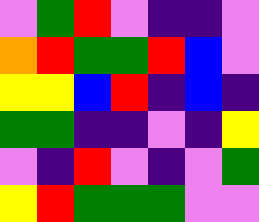[["violet", "green", "red", "violet", "indigo", "indigo", "violet"], ["orange", "red", "green", "green", "red", "blue", "violet"], ["yellow", "yellow", "blue", "red", "indigo", "blue", "indigo"], ["green", "green", "indigo", "indigo", "violet", "indigo", "yellow"], ["violet", "indigo", "red", "violet", "indigo", "violet", "green"], ["yellow", "red", "green", "green", "green", "violet", "violet"]]